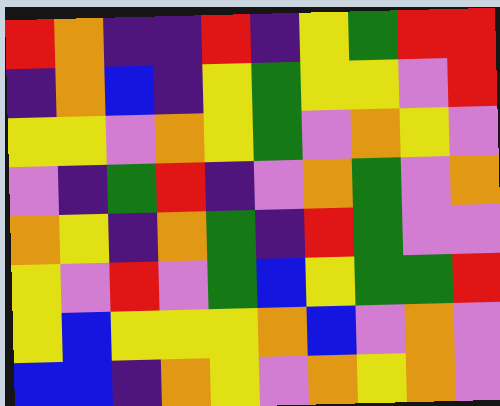[["red", "orange", "indigo", "indigo", "red", "indigo", "yellow", "green", "red", "red"], ["indigo", "orange", "blue", "indigo", "yellow", "green", "yellow", "yellow", "violet", "red"], ["yellow", "yellow", "violet", "orange", "yellow", "green", "violet", "orange", "yellow", "violet"], ["violet", "indigo", "green", "red", "indigo", "violet", "orange", "green", "violet", "orange"], ["orange", "yellow", "indigo", "orange", "green", "indigo", "red", "green", "violet", "violet"], ["yellow", "violet", "red", "violet", "green", "blue", "yellow", "green", "green", "red"], ["yellow", "blue", "yellow", "yellow", "yellow", "orange", "blue", "violet", "orange", "violet"], ["blue", "blue", "indigo", "orange", "yellow", "violet", "orange", "yellow", "orange", "violet"]]